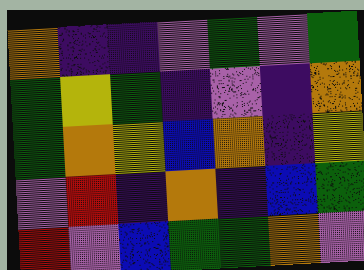[["orange", "indigo", "indigo", "violet", "green", "violet", "green"], ["green", "yellow", "green", "indigo", "violet", "indigo", "orange"], ["green", "orange", "yellow", "blue", "orange", "indigo", "yellow"], ["violet", "red", "indigo", "orange", "indigo", "blue", "green"], ["red", "violet", "blue", "green", "green", "orange", "violet"]]